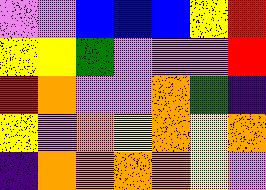[["violet", "violet", "blue", "blue", "blue", "yellow", "red"], ["yellow", "yellow", "green", "violet", "violet", "violet", "red"], ["red", "orange", "violet", "violet", "orange", "green", "indigo"], ["yellow", "violet", "orange", "yellow", "orange", "yellow", "orange"], ["indigo", "orange", "orange", "orange", "orange", "yellow", "violet"]]